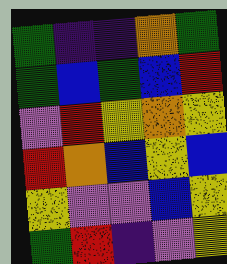[["green", "indigo", "indigo", "orange", "green"], ["green", "blue", "green", "blue", "red"], ["violet", "red", "yellow", "orange", "yellow"], ["red", "orange", "blue", "yellow", "blue"], ["yellow", "violet", "violet", "blue", "yellow"], ["green", "red", "indigo", "violet", "yellow"]]